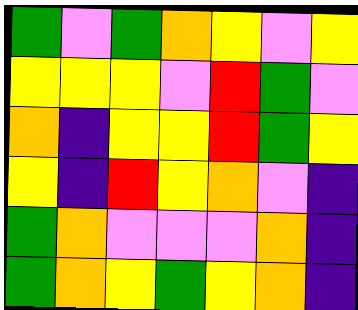[["green", "violet", "green", "orange", "yellow", "violet", "yellow"], ["yellow", "yellow", "yellow", "violet", "red", "green", "violet"], ["orange", "indigo", "yellow", "yellow", "red", "green", "yellow"], ["yellow", "indigo", "red", "yellow", "orange", "violet", "indigo"], ["green", "orange", "violet", "violet", "violet", "orange", "indigo"], ["green", "orange", "yellow", "green", "yellow", "orange", "indigo"]]